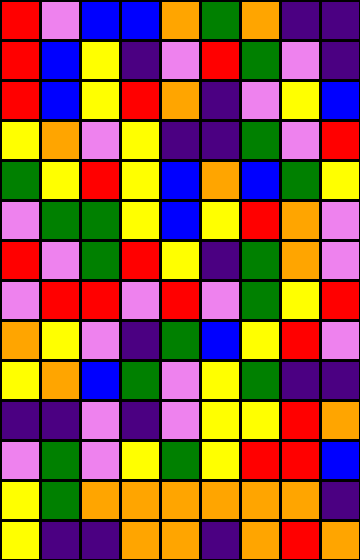[["red", "violet", "blue", "blue", "orange", "green", "orange", "indigo", "indigo"], ["red", "blue", "yellow", "indigo", "violet", "red", "green", "violet", "indigo"], ["red", "blue", "yellow", "red", "orange", "indigo", "violet", "yellow", "blue"], ["yellow", "orange", "violet", "yellow", "indigo", "indigo", "green", "violet", "red"], ["green", "yellow", "red", "yellow", "blue", "orange", "blue", "green", "yellow"], ["violet", "green", "green", "yellow", "blue", "yellow", "red", "orange", "violet"], ["red", "violet", "green", "red", "yellow", "indigo", "green", "orange", "violet"], ["violet", "red", "red", "violet", "red", "violet", "green", "yellow", "red"], ["orange", "yellow", "violet", "indigo", "green", "blue", "yellow", "red", "violet"], ["yellow", "orange", "blue", "green", "violet", "yellow", "green", "indigo", "indigo"], ["indigo", "indigo", "violet", "indigo", "violet", "yellow", "yellow", "red", "orange"], ["violet", "green", "violet", "yellow", "green", "yellow", "red", "red", "blue"], ["yellow", "green", "orange", "orange", "orange", "orange", "orange", "orange", "indigo"], ["yellow", "indigo", "indigo", "orange", "orange", "indigo", "orange", "red", "orange"]]